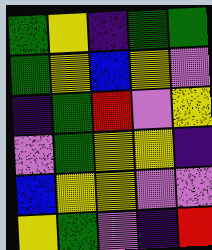[["green", "yellow", "indigo", "green", "green"], ["green", "yellow", "blue", "yellow", "violet"], ["indigo", "green", "red", "violet", "yellow"], ["violet", "green", "yellow", "yellow", "indigo"], ["blue", "yellow", "yellow", "violet", "violet"], ["yellow", "green", "violet", "indigo", "red"]]